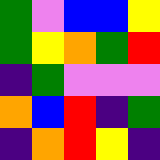[["green", "violet", "blue", "blue", "yellow"], ["green", "yellow", "orange", "green", "red"], ["indigo", "green", "violet", "violet", "violet"], ["orange", "blue", "red", "indigo", "green"], ["indigo", "orange", "red", "yellow", "indigo"]]